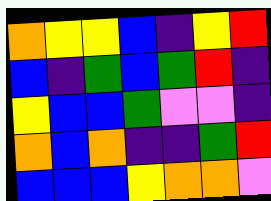[["orange", "yellow", "yellow", "blue", "indigo", "yellow", "red"], ["blue", "indigo", "green", "blue", "green", "red", "indigo"], ["yellow", "blue", "blue", "green", "violet", "violet", "indigo"], ["orange", "blue", "orange", "indigo", "indigo", "green", "red"], ["blue", "blue", "blue", "yellow", "orange", "orange", "violet"]]